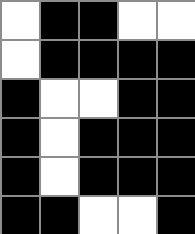[["white", "black", "black", "white", "white"], ["white", "black", "black", "black", "black"], ["black", "white", "white", "black", "black"], ["black", "white", "black", "black", "black"], ["black", "white", "black", "black", "black"], ["black", "black", "white", "white", "black"]]